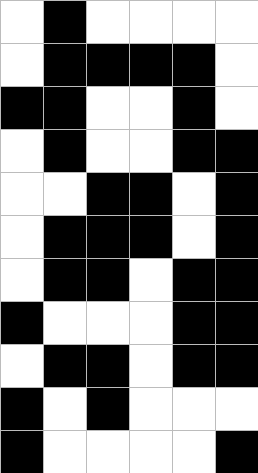[["white", "black", "white", "white", "white", "white"], ["white", "black", "black", "black", "black", "white"], ["black", "black", "white", "white", "black", "white"], ["white", "black", "white", "white", "black", "black"], ["white", "white", "black", "black", "white", "black"], ["white", "black", "black", "black", "white", "black"], ["white", "black", "black", "white", "black", "black"], ["black", "white", "white", "white", "black", "black"], ["white", "black", "black", "white", "black", "black"], ["black", "white", "black", "white", "white", "white"], ["black", "white", "white", "white", "white", "black"]]